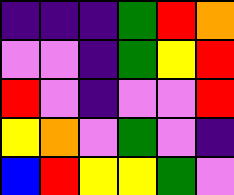[["indigo", "indigo", "indigo", "green", "red", "orange"], ["violet", "violet", "indigo", "green", "yellow", "red"], ["red", "violet", "indigo", "violet", "violet", "red"], ["yellow", "orange", "violet", "green", "violet", "indigo"], ["blue", "red", "yellow", "yellow", "green", "violet"]]